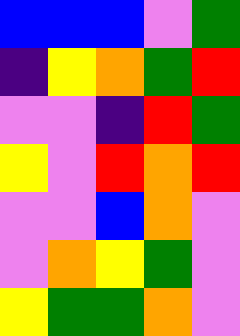[["blue", "blue", "blue", "violet", "green"], ["indigo", "yellow", "orange", "green", "red"], ["violet", "violet", "indigo", "red", "green"], ["yellow", "violet", "red", "orange", "red"], ["violet", "violet", "blue", "orange", "violet"], ["violet", "orange", "yellow", "green", "violet"], ["yellow", "green", "green", "orange", "violet"]]